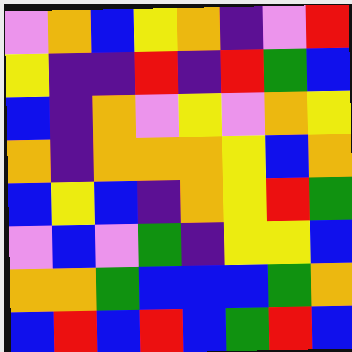[["violet", "orange", "blue", "yellow", "orange", "indigo", "violet", "red"], ["yellow", "indigo", "indigo", "red", "indigo", "red", "green", "blue"], ["blue", "indigo", "orange", "violet", "yellow", "violet", "orange", "yellow"], ["orange", "indigo", "orange", "orange", "orange", "yellow", "blue", "orange"], ["blue", "yellow", "blue", "indigo", "orange", "yellow", "red", "green"], ["violet", "blue", "violet", "green", "indigo", "yellow", "yellow", "blue"], ["orange", "orange", "green", "blue", "blue", "blue", "green", "orange"], ["blue", "red", "blue", "red", "blue", "green", "red", "blue"]]